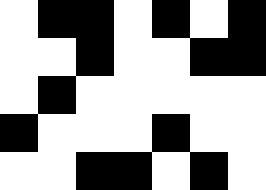[["white", "black", "black", "white", "black", "white", "black"], ["white", "white", "black", "white", "white", "black", "black"], ["white", "black", "white", "white", "white", "white", "white"], ["black", "white", "white", "white", "black", "white", "white"], ["white", "white", "black", "black", "white", "black", "white"]]